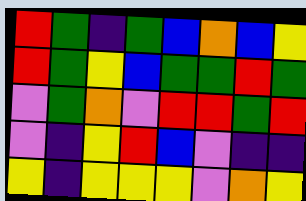[["red", "green", "indigo", "green", "blue", "orange", "blue", "yellow"], ["red", "green", "yellow", "blue", "green", "green", "red", "green"], ["violet", "green", "orange", "violet", "red", "red", "green", "red"], ["violet", "indigo", "yellow", "red", "blue", "violet", "indigo", "indigo"], ["yellow", "indigo", "yellow", "yellow", "yellow", "violet", "orange", "yellow"]]